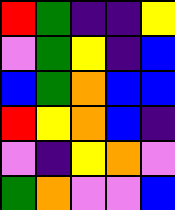[["red", "green", "indigo", "indigo", "yellow"], ["violet", "green", "yellow", "indigo", "blue"], ["blue", "green", "orange", "blue", "blue"], ["red", "yellow", "orange", "blue", "indigo"], ["violet", "indigo", "yellow", "orange", "violet"], ["green", "orange", "violet", "violet", "blue"]]